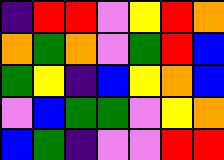[["indigo", "red", "red", "violet", "yellow", "red", "orange"], ["orange", "green", "orange", "violet", "green", "red", "blue"], ["green", "yellow", "indigo", "blue", "yellow", "orange", "blue"], ["violet", "blue", "green", "green", "violet", "yellow", "orange"], ["blue", "green", "indigo", "violet", "violet", "red", "red"]]